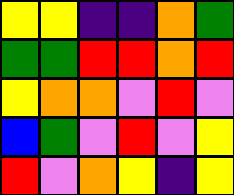[["yellow", "yellow", "indigo", "indigo", "orange", "green"], ["green", "green", "red", "red", "orange", "red"], ["yellow", "orange", "orange", "violet", "red", "violet"], ["blue", "green", "violet", "red", "violet", "yellow"], ["red", "violet", "orange", "yellow", "indigo", "yellow"]]